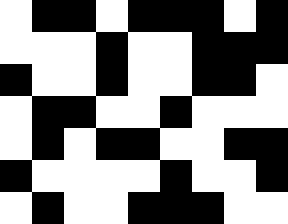[["white", "black", "black", "white", "black", "black", "black", "white", "black"], ["white", "white", "white", "black", "white", "white", "black", "black", "black"], ["black", "white", "white", "black", "white", "white", "black", "black", "white"], ["white", "black", "black", "white", "white", "black", "white", "white", "white"], ["white", "black", "white", "black", "black", "white", "white", "black", "black"], ["black", "white", "white", "white", "white", "black", "white", "white", "black"], ["white", "black", "white", "white", "black", "black", "black", "white", "white"]]